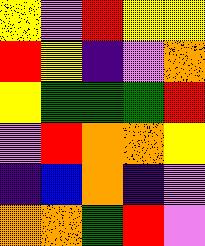[["yellow", "violet", "red", "yellow", "yellow"], ["red", "yellow", "indigo", "violet", "orange"], ["yellow", "green", "green", "green", "red"], ["violet", "red", "orange", "orange", "yellow"], ["indigo", "blue", "orange", "indigo", "violet"], ["orange", "orange", "green", "red", "violet"]]